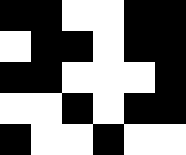[["black", "black", "white", "white", "black", "black"], ["white", "black", "black", "white", "black", "black"], ["black", "black", "white", "white", "white", "black"], ["white", "white", "black", "white", "black", "black"], ["black", "white", "white", "black", "white", "white"]]